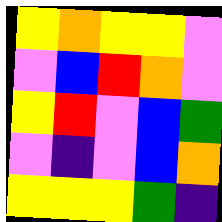[["yellow", "orange", "yellow", "yellow", "violet"], ["violet", "blue", "red", "orange", "violet"], ["yellow", "red", "violet", "blue", "green"], ["violet", "indigo", "violet", "blue", "orange"], ["yellow", "yellow", "yellow", "green", "indigo"]]